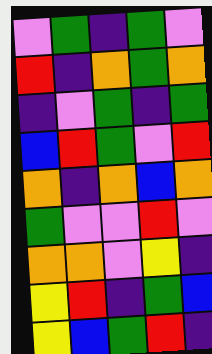[["violet", "green", "indigo", "green", "violet"], ["red", "indigo", "orange", "green", "orange"], ["indigo", "violet", "green", "indigo", "green"], ["blue", "red", "green", "violet", "red"], ["orange", "indigo", "orange", "blue", "orange"], ["green", "violet", "violet", "red", "violet"], ["orange", "orange", "violet", "yellow", "indigo"], ["yellow", "red", "indigo", "green", "blue"], ["yellow", "blue", "green", "red", "indigo"]]